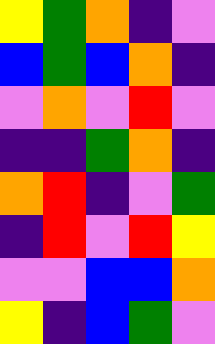[["yellow", "green", "orange", "indigo", "violet"], ["blue", "green", "blue", "orange", "indigo"], ["violet", "orange", "violet", "red", "violet"], ["indigo", "indigo", "green", "orange", "indigo"], ["orange", "red", "indigo", "violet", "green"], ["indigo", "red", "violet", "red", "yellow"], ["violet", "violet", "blue", "blue", "orange"], ["yellow", "indigo", "blue", "green", "violet"]]